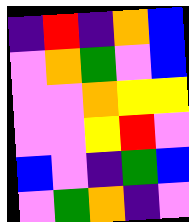[["indigo", "red", "indigo", "orange", "blue"], ["violet", "orange", "green", "violet", "blue"], ["violet", "violet", "orange", "yellow", "yellow"], ["violet", "violet", "yellow", "red", "violet"], ["blue", "violet", "indigo", "green", "blue"], ["violet", "green", "orange", "indigo", "violet"]]